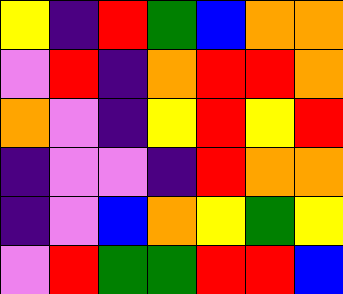[["yellow", "indigo", "red", "green", "blue", "orange", "orange"], ["violet", "red", "indigo", "orange", "red", "red", "orange"], ["orange", "violet", "indigo", "yellow", "red", "yellow", "red"], ["indigo", "violet", "violet", "indigo", "red", "orange", "orange"], ["indigo", "violet", "blue", "orange", "yellow", "green", "yellow"], ["violet", "red", "green", "green", "red", "red", "blue"]]